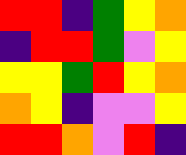[["red", "red", "indigo", "green", "yellow", "orange"], ["indigo", "red", "red", "green", "violet", "yellow"], ["yellow", "yellow", "green", "red", "yellow", "orange"], ["orange", "yellow", "indigo", "violet", "violet", "yellow"], ["red", "red", "orange", "violet", "red", "indigo"]]